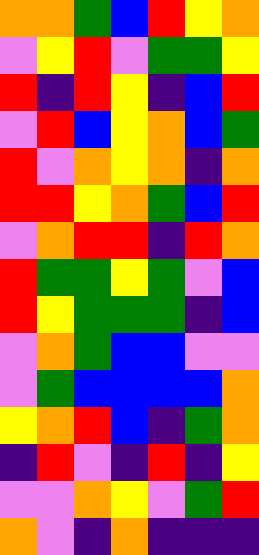[["orange", "orange", "green", "blue", "red", "yellow", "orange"], ["violet", "yellow", "red", "violet", "green", "green", "yellow"], ["red", "indigo", "red", "yellow", "indigo", "blue", "red"], ["violet", "red", "blue", "yellow", "orange", "blue", "green"], ["red", "violet", "orange", "yellow", "orange", "indigo", "orange"], ["red", "red", "yellow", "orange", "green", "blue", "red"], ["violet", "orange", "red", "red", "indigo", "red", "orange"], ["red", "green", "green", "yellow", "green", "violet", "blue"], ["red", "yellow", "green", "green", "green", "indigo", "blue"], ["violet", "orange", "green", "blue", "blue", "violet", "violet"], ["violet", "green", "blue", "blue", "blue", "blue", "orange"], ["yellow", "orange", "red", "blue", "indigo", "green", "orange"], ["indigo", "red", "violet", "indigo", "red", "indigo", "yellow"], ["violet", "violet", "orange", "yellow", "violet", "green", "red"], ["orange", "violet", "indigo", "orange", "indigo", "indigo", "indigo"]]